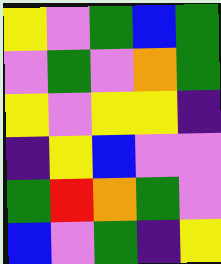[["yellow", "violet", "green", "blue", "green"], ["violet", "green", "violet", "orange", "green"], ["yellow", "violet", "yellow", "yellow", "indigo"], ["indigo", "yellow", "blue", "violet", "violet"], ["green", "red", "orange", "green", "violet"], ["blue", "violet", "green", "indigo", "yellow"]]